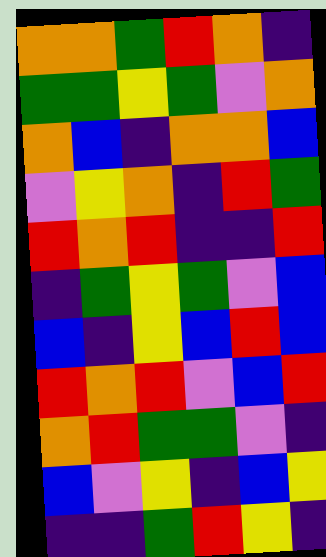[["orange", "orange", "green", "red", "orange", "indigo"], ["green", "green", "yellow", "green", "violet", "orange"], ["orange", "blue", "indigo", "orange", "orange", "blue"], ["violet", "yellow", "orange", "indigo", "red", "green"], ["red", "orange", "red", "indigo", "indigo", "red"], ["indigo", "green", "yellow", "green", "violet", "blue"], ["blue", "indigo", "yellow", "blue", "red", "blue"], ["red", "orange", "red", "violet", "blue", "red"], ["orange", "red", "green", "green", "violet", "indigo"], ["blue", "violet", "yellow", "indigo", "blue", "yellow"], ["indigo", "indigo", "green", "red", "yellow", "indigo"]]